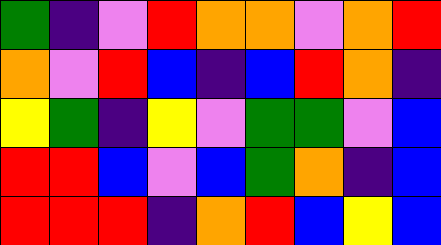[["green", "indigo", "violet", "red", "orange", "orange", "violet", "orange", "red"], ["orange", "violet", "red", "blue", "indigo", "blue", "red", "orange", "indigo"], ["yellow", "green", "indigo", "yellow", "violet", "green", "green", "violet", "blue"], ["red", "red", "blue", "violet", "blue", "green", "orange", "indigo", "blue"], ["red", "red", "red", "indigo", "orange", "red", "blue", "yellow", "blue"]]